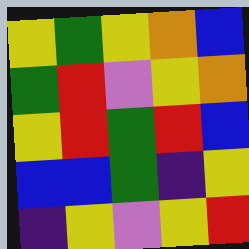[["yellow", "green", "yellow", "orange", "blue"], ["green", "red", "violet", "yellow", "orange"], ["yellow", "red", "green", "red", "blue"], ["blue", "blue", "green", "indigo", "yellow"], ["indigo", "yellow", "violet", "yellow", "red"]]